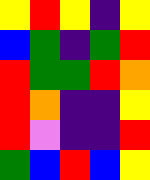[["yellow", "red", "yellow", "indigo", "yellow"], ["blue", "green", "indigo", "green", "red"], ["red", "green", "green", "red", "orange"], ["red", "orange", "indigo", "indigo", "yellow"], ["red", "violet", "indigo", "indigo", "red"], ["green", "blue", "red", "blue", "yellow"]]